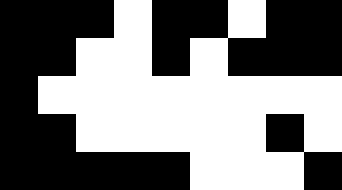[["black", "black", "black", "white", "black", "black", "white", "black", "black"], ["black", "black", "white", "white", "black", "white", "black", "black", "black"], ["black", "white", "white", "white", "white", "white", "white", "white", "white"], ["black", "black", "white", "white", "white", "white", "white", "black", "white"], ["black", "black", "black", "black", "black", "white", "white", "white", "black"]]